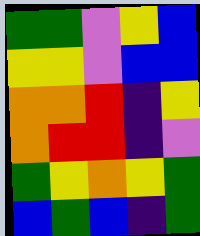[["green", "green", "violet", "yellow", "blue"], ["yellow", "yellow", "violet", "blue", "blue"], ["orange", "orange", "red", "indigo", "yellow"], ["orange", "red", "red", "indigo", "violet"], ["green", "yellow", "orange", "yellow", "green"], ["blue", "green", "blue", "indigo", "green"]]